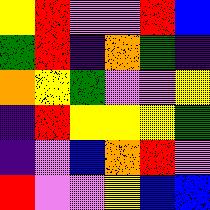[["yellow", "red", "violet", "violet", "red", "blue"], ["green", "red", "indigo", "orange", "green", "indigo"], ["orange", "yellow", "green", "violet", "violet", "yellow"], ["indigo", "red", "yellow", "yellow", "yellow", "green"], ["indigo", "violet", "blue", "orange", "red", "violet"], ["red", "violet", "violet", "yellow", "blue", "blue"]]